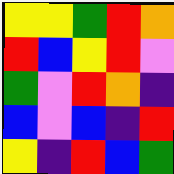[["yellow", "yellow", "green", "red", "orange"], ["red", "blue", "yellow", "red", "violet"], ["green", "violet", "red", "orange", "indigo"], ["blue", "violet", "blue", "indigo", "red"], ["yellow", "indigo", "red", "blue", "green"]]